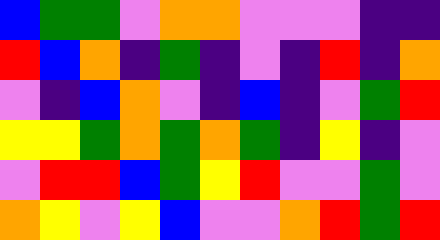[["blue", "green", "green", "violet", "orange", "orange", "violet", "violet", "violet", "indigo", "indigo"], ["red", "blue", "orange", "indigo", "green", "indigo", "violet", "indigo", "red", "indigo", "orange"], ["violet", "indigo", "blue", "orange", "violet", "indigo", "blue", "indigo", "violet", "green", "red"], ["yellow", "yellow", "green", "orange", "green", "orange", "green", "indigo", "yellow", "indigo", "violet"], ["violet", "red", "red", "blue", "green", "yellow", "red", "violet", "violet", "green", "violet"], ["orange", "yellow", "violet", "yellow", "blue", "violet", "violet", "orange", "red", "green", "red"]]